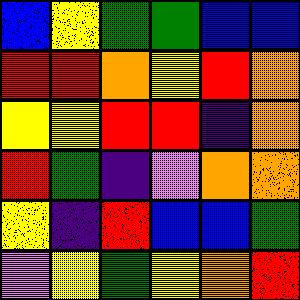[["blue", "yellow", "green", "green", "blue", "blue"], ["red", "red", "orange", "yellow", "red", "orange"], ["yellow", "yellow", "red", "red", "indigo", "orange"], ["red", "green", "indigo", "violet", "orange", "orange"], ["yellow", "indigo", "red", "blue", "blue", "green"], ["violet", "yellow", "green", "yellow", "orange", "red"]]